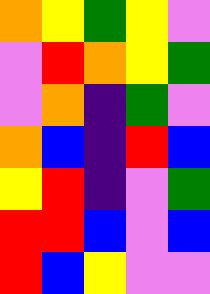[["orange", "yellow", "green", "yellow", "violet"], ["violet", "red", "orange", "yellow", "green"], ["violet", "orange", "indigo", "green", "violet"], ["orange", "blue", "indigo", "red", "blue"], ["yellow", "red", "indigo", "violet", "green"], ["red", "red", "blue", "violet", "blue"], ["red", "blue", "yellow", "violet", "violet"]]